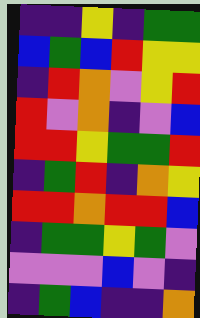[["indigo", "indigo", "yellow", "indigo", "green", "green"], ["blue", "green", "blue", "red", "yellow", "yellow"], ["indigo", "red", "orange", "violet", "yellow", "red"], ["red", "violet", "orange", "indigo", "violet", "blue"], ["red", "red", "yellow", "green", "green", "red"], ["indigo", "green", "red", "indigo", "orange", "yellow"], ["red", "red", "orange", "red", "red", "blue"], ["indigo", "green", "green", "yellow", "green", "violet"], ["violet", "violet", "violet", "blue", "violet", "indigo"], ["indigo", "green", "blue", "indigo", "indigo", "orange"]]